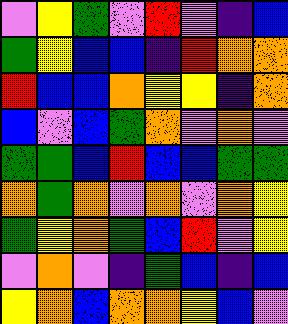[["violet", "yellow", "green", "violet", "red", "violet", "indigo", "blue"], ["green", "yellow", "blue", "blue", "indigo", "red", "orange", "orange"], ["red", "blue", "blue", "orange", "yellow", "yellow", "indigo", "orange"], ["blue", "violet", "blue", "green", "orange", "violet", "orange", "violet"], ["green", "green", "blue", "red", "blue", "blue", "green", "green"], ["orange", "green", "orange", "violet", "orange", "violet", "orange", "yellow"], ["green", "yellow", "orange", "green", "blue", "red", "violet", "yellow"], ["violet", "orange", "violet", "indigo", "green", "blue", "indigo", "blue"], ["yellow", "orange", "blue", "orange", "orange", "yellow", "blue", "violet"]]